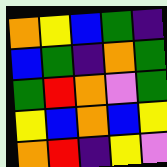[["orange", "yellow", "blue", "green", "indigo"], ["blue", "green", "indigo", "orange", "green"], ["green", "red", "orange", "violet", "green"], ["yellow", "blue", "orange", "blue", "yellow"], ["orange", "red", "indigo", "yellow", "violet"]]